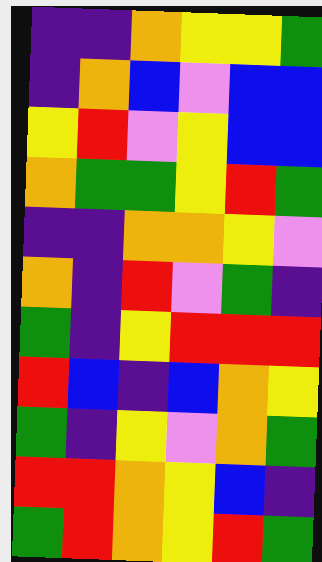[["indigo", "indigo", "orange", "yellow", "yellow", "green"], ["indigo", "orange", "blue", "violet", "blue", "blue"], ["yellow", "red", "violet", "yellow", "blue", "blue"], ["orange", "green", "green", "yellow", "red", "green"], ["indigo", "indigo", "orange", "orange", "yellow", "violet"], ["orange", "indigo", "red", "violet", "green", "indigo"], ["green", "indigo", "yellow", "red", "red", "red"], ["red", "blue", "indigo", "blue", "orange", "yellow"], ["green", "indigo", "yellow", "violet", "orange", "green"], ["red", "red", "orange", "yellow", "blue", "indigo"], ["green", "red", "orange", "yellow", "red", "green"]]